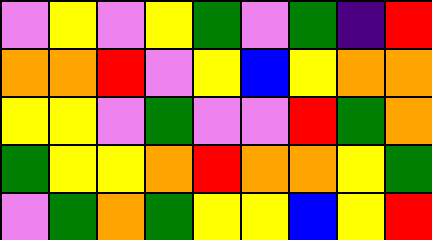[["violet", "yellow", "violet", "yellow", "green", "violet", "green", "indigo", "red"], ["orange", "orange", "red", "violet", "yellow", "blue", "yellow", "orange", "orange"], ["yellow", "yellow", "violet", "green", "violet", "violet", "red", "green", "orange"], ["green", "yellow", "yellow", "orange", "red", "orange", "orange", "yellow", "green"], ["violet", "green", "orange", "green", "yellow", "yellow", "blue", "yellow", "red"]]